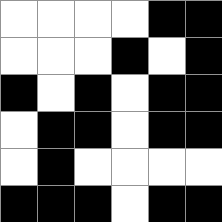[["white", "white", "white", "white", "black", "black"], ["white", "white", "white", "black", "white", "black"], ["black", "white", "black", "white", "black", "black"], ["white", "black", "black", "white", "black", "black"], ["white", "black", "white", "white", "white", "white"], ["black", "black", "black", "white", "black", "black"]]